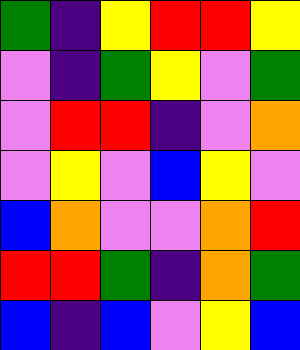[["green", "indigo", "yellow", "red", "red", "yellow"], ["violet", "indigo", "green", "yellow", "violet", "green"], ["violet", "red", "red", "indigo", "violet", "orange"], ["violet", "yellow", "violet", "blue", "yellow", "violet"], ["blue", "orange", "violet", "violet", "orange", "red"], ["red", "red", "green", "indigo", "orange", "green"], ["blue", "indigo", "blue", "violet", "yellow", "blue"]]